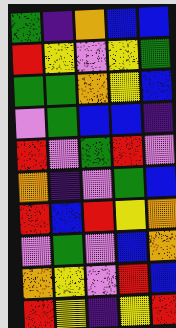[["green", "indigo", "orange", "blue", "blue"], ["red", "yellow", "violet", "yellow", "green"], ["green", "green", "orange", "yellow", "blue"], ["violet", "green", "blue", "blue", "indigo"], ["red", "violet", "green", "red", "violet"], ["orange", "indigo", "violet", "green", "blue"], ["red", "blue", "red", "yellow", "orange"], ["violet", "green", "violet", "blue", "orange"], ["orange", "yellow", "violet", "red", "blue"], ["red", "yellow", "indigo", "yellow", "red"]]